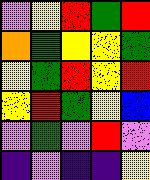[["violet", "yellow", "red", "green", "red"], ["orange", "green", "yellow", "yellow", "green"], ["yellow", "green", "red", "yellow", "red"], ["yellow", "red", "green", "yellow", "blue"], ["violet", "green", "violet", "red", "violet"], ["indigo", "violet", "indigo", "indigo", "yellow"]]